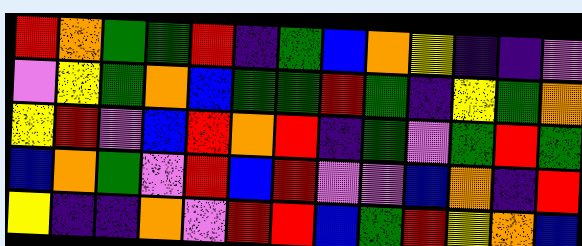[["red", "orange", "green", "green", "red", "indigo", "green", "blue", "orange", "yellow", "indigo", "indigo", "violet"], ["violet", "yellow", "green", "orange", "blue", "green", "green", "red", "green", "indigo", "yellow", "green", "orange"], ["yellow", "red", "violet", "blue", "red", "orange", "red", "indigo", "green", "violet", "green", "red", "green"], ["blue", "orange", "green", "violet", "red", "blue", "red", "violet", "violet", "blue", "orange", "indigo", "red"], ["yellow", "indigo", "indigo", "orange", "violet", "red", "red", "blue", "green", "red", "yellow", "orange", "blue"]]